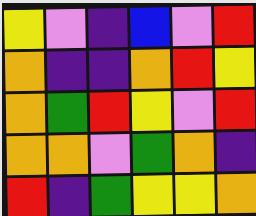[["yellow", "violet", "indigo", "blue", "violet", "red"], ["orange", "indigo", "indigo", "orange", "red", "yellow"], ["orange", "green", "red", "yellow", "violet", "red"], ["orange", "orange", "violet", "green", "orange", "indigo"], ["red", "indigo", "green", "yellow", "yellow", "orange"]]